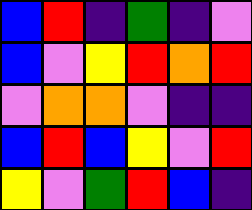[["blue", "red", "indigo", "green", "indigo", "violet"], ["blue", "violet", "yellow", "red", "orange", "red"], ["violet", "orange", "orange", "violet", "indigo", "indigo"], ["blue", "red", "blue", "yellow", "violet", "red"], ["yellow", "violet", "green", "red", "blue", "indigo"]]